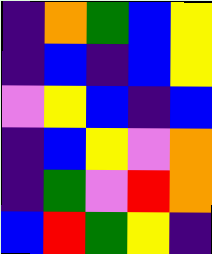[["indigo", "orange", "green", "blue", "yellow"], ["indigo", "blue", "indigo", "blue", "yellow"], ["violet", "yellow", "blue", "indigo", "blue"], ["indigo", "blue", "yellow", "violet", "orange"], ["indigo", "green", "violet", "red", "orange"], ["blue", "red", "green", "yellow", "indigo"]]